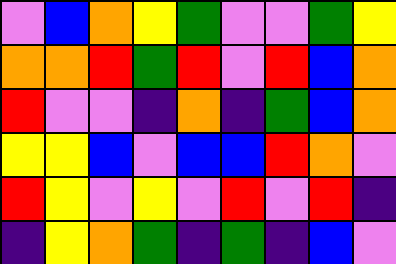[["violet", "blue", "orange", "yellow", "green", "violet", "violet", "green", "yellow"], ["orange", "orange", "red", "green", "red", "violet", "red", "blue", "orange"], ["red", "violet", "violet", "indigo", "orange", "indigo", "green", "blue", "orange"], ["yellow", "yellow", "blue", "violet", "blue", "blue", "red", "orange", "violet"], ["red", "yellow", "violet", "yellow", "violet", "red", "violet", "red", "indigo"], ["indigo", "yellow", "orange", "green", "indigo", "green", "indigo", "blue", "violet"]]